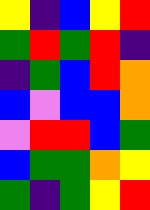[["yellow", "indigo", "blue", "yellow", "red"], ["green", "red", "green", "red", "indigo"], ["indigo", "green", "blue", "red", "orange"], ["blue", "violet", "blue", "blue", "orange"], ["violet", "red", "red", "blue", "green"], ["blue", "green", "green", "orange", "yellow"], ["green", "indigo", "green", "yellow", "red"]]